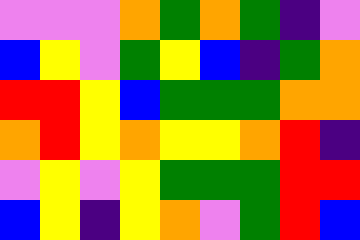[["violet", "violet", "violet", "orange", "green", "orange", "green", "indigo", "violet"], ["blue", "yellow", "violet", "green", "yellow", "blue", "indigo", "green", "orange"], ["red", "red", "yellow", "blue", "green", "green", "green", "orange", "orange"], ["orange", "red", "yellow", "orange", "yellow", "yellow", "orange", "red", "indigo"], ["violet", "yellow", "violet", "yellow", "green", "green", "green", "red", "red"], ["blue", "yellow", "indigo", "yellow", "orange", "violet", "green", "red", "blue"]]